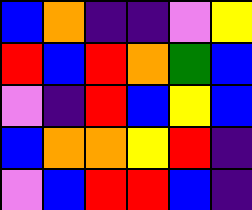[["blue", "orange", "indigo", "indigo", "violet", "yellow"], ["red", "blue", "red", "orange", "green", "blue"], ["violet", "indigo", "red", "blue", "yellow", "blue"], ["blue", "orange", "orange", "yellow", "red", "indigo"], ["violet", "blue", "red", "red", "blue", "indigo"]]